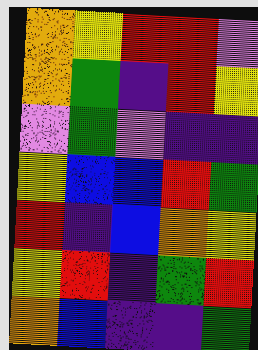[["orange", "yellow", "red", "red", "violet"], ["orange", "green", "indigo", "red", "yellow"], ["violet", "green", "violet", "indigo", "indigo"], ["yellow", "blue", "blue", "red", "green"], ["red", "indigo", "blue", "orange", "yellow"], ["yellow", "red", "indigo", "green", "red"], ["orange", "blue", "indigo", "indigo", "green"]]